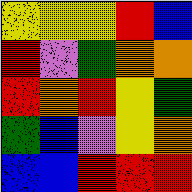[["yellow", "yellow", "yellow", "red", "blue"], ["red", "violet", "green", "orange", "orange"], ["red", "orange", "red", "yellow", "green"], ["green", "blue", "violet", "yellow", "orange"], ["blue", "blue", "red", "red", "red"]]